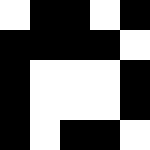[["white", "black", "black", "white", "black"], ["black", "black", "black", "black", "white"], ["black", "white", "white", "white", "black"], ["black", "white", "white", "white", "black"], ["black", "white", "black", "black", "white"]]